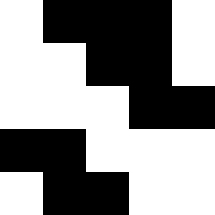[["white", "black", "black", "black", "white"], ["white", "white", "black", "black", "white"], ["white", "white", "white", "black", "black"], ["black", "black", "white", "white", "white"], ["white", "black", "black", "white", "white"]]